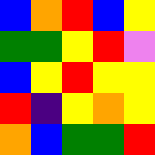[["blue", "orange", "red", "blue", "yellow"], ["green", "green", "yellow", "red", "violet"], ["blue", "yellow", "red", "yellow", "yellow"], ["red", "indigo", "yellow", "orange", "yellow"], ["orange", "blue", "green", "green", "red"]]